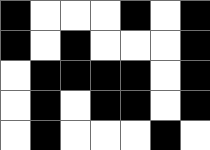[["black", "white", "white", "white", "black", "white", "black"], ["black", "white", "black", "white", "white", "white", "black"], ["white", "black", "black", "black", "black", "white", "black"], ["white", "black", "white", "black", "black", "white", "black"], ["white", "black", "white", "white", "white", "black", "white"]]